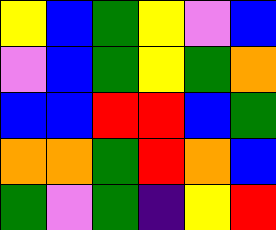[["yellow", "blue", "green", "yellow", "violet", "blue"], ["violet", "blue", "green", "yellow", "green", "orange"], ["blue", "blue", "red", "red", "blue", "green"], ["orange", "orange", "green", "red", "orange", "blue"], ["green", "violet", "green", "indigo", "yellow", "red"]]